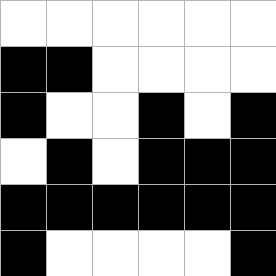[["white", "white", "white", "white", "white", "white"], ["black", "black", "white", "white", "white", "white"], ["black", "white", "white", "black", "white", "black"], ["white", "black", "white", "black", "black", "black"], ["black", "black", "black", "black", "black", "black"], ["black", "white", "white", "white", "white", "black"]]